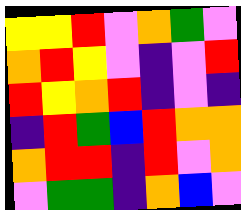[["yellow", "yellow", "red", "violet", "orange", "green", "violet"], ["orange", "red", "yellow", "violet", "indigo", "violet", "red"], ["red", "yellow", "orange", "red", "indigo", "violet", "indigo"], ["indigo", "red", "green", "blue", "red", "orange", "orange"], ["orange", "red", "red", "indigo", "red", "violet", "orange"], ["violet", "green", "green", "indigo", "orange", "blue", "violet"]]